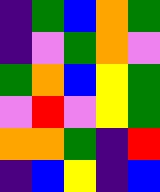[["indigo", "green", "blue", "orange", "green"], ["indigo", "violet", "green", "orange", "violet"], ["green", "orange", "blue", "yellow", "green"], ["violet", "red", "violet", "yellow", "green"], ["orange", "orange", "green", "indigo", "red"], ["indigo", "blue", "yellow", "indigo", "blue"]]